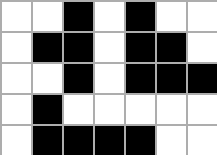[["white", "white", "black", "white", "black", "white", "white"], ["white", "black", "black", "white", "black", "black", "white"], ["white", "white", "black", "white", "black", "black", "black"], ["white", "black", "white", "white", "white", "white", "white"], ["white", "black", "black", "black", "black", "white", "white"]]